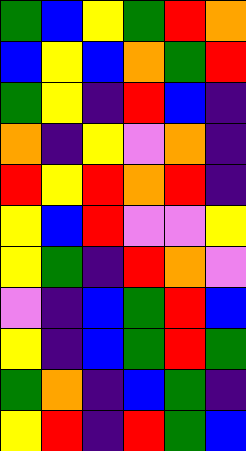[["green", "blue", "yellow", "green", "red", "orange"], ["blue", "yellow", "blue", "orange", "green", "red"], ["green", "yellow", "indigo", "red", "blue", "indigo"], ["orange", "indigo", "yellow", "violet", "orange", "indigo"], ["red", "yellow", "red", "orange", "red", "indigo"], ["yellow", "blue", "red", "violet", "violet", "yellow"], ["yellow", "green", "indigo", "red", "orange", "violet"], ["violet", "indigo", "blue", "green", "red", "blue"], ["yellow", "indigo", "blue", "green", "red", "green"], ["green", "orange", "indigo", "blue", "green", "indigo"], ["yellow", "red", "indigo", "red", "green", "blue"]]